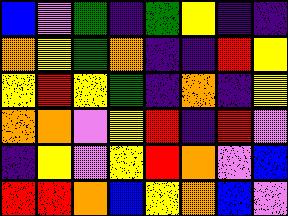[["blue", "violet", "green", "indigo", "green", "yellow", "indigo", "indigo"], ["orange", "yellow", "green", "orange", "indigo", "indigo", "red", "yellow"], ["yellow", "red", "yellow", "green", "indigo", "orange", "indigo", "yellow"], ["orange", "orange", "violet", "yellow", "red", "indigo", "red", "violet"], ["indigo", "yellow", "violet", "yellow", "red", "orange", "violet", "blue"], ["red", "red", "orange", "blue", "yellow", "orange", "blue", "violet"]]